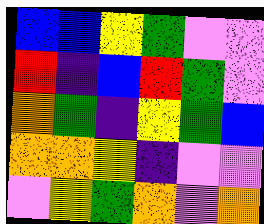[["blue", "blue", "yellow", "green", "violet", "violet"], ["red", "indigo", "blue", "red", "green", "violet"], ["orange", "green", "indigo", "yellow", "green", "blue"], ["orange", "orange", "yellow", "indigo", "violet", "violet"], ["violet", "yellow", "green", "orange", "violet", "orange"]]